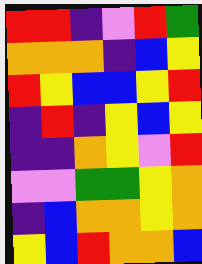[["red", "red", "indigo", "violet", "red", "green"], ["orange", "orange", "orange", "indigo", "blue", "yellow"], ["red", "yellow", "blue", "blue", "yellow", "red"], ["indigo", "red", "indigo", "yellow", "blue", "yellow"], ["indigo", "indigo", "orange", "yellow", "violet", "red"], ["violet", "violet", "green", "green", "yellow", "orange"], ["indigo", "blue", "orange", "orange", "yellow", "orange"], ["yellow", "blue", "red", "orange", "orange", "blue"]]